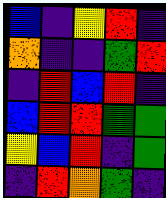[["blue", "indigo", "yellow", "red", "indigo"], ["orange", "indigo", "indigo", "green", "red"], ["indigo", "red", "blue", "red", "indigo"], ["blue", "red", "red", "green", "green"], ["yellow", "blue", "red", "indigo", "green"], ["indigo", "red", "orange", "green", "indigo"]]